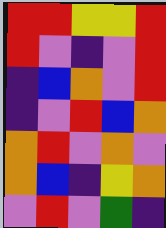[["red", "red", "yellow", "yellow", "red"], ["red", "violet", "indigo", "violet", "red"], ["indigo", "blue", "orange", "violet", "red"], ["indigo", "violet", "red", "blue", "orange"], ["orange", "red", "violet", "orange", "violet"], ["orange", "blue", "indigo", "yellow", "orange"], ["violet", "red", "violet", "green", "indigo"]]